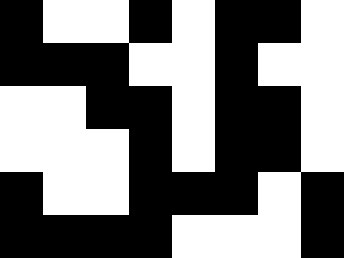[["black", "white", "white", "black", "white", "black", "black", "white"], ["black", "black", "black", "white", "white", "black", "white", "white"], ["white", "white", "black", "black", "white", "black", "black", "white"], ["white", "white", "white", "black", "white", "black", "black", "white"], ["black", "white", "white", "black", "black", "black", "white", "black"], ["black", "black", "black", "black", "white", "white", "white", "black"]]